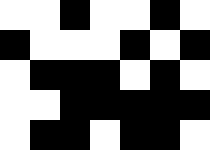[["white", "white", "black", "white", "white", "black", "white"], ["black", "white", "white", "white", "black", "white", "black"], ["white", "black", "black", "black", "white", "black", "white"], ["white", "white", "black", "black", "black", "black", "black"], ["white", "black", "black", "white", "black", "black", "white"]]